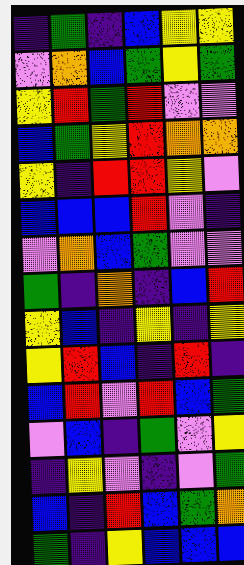[["indigo", "green", "indigo", "blue", "yellow", "yellow"], ["violet", "orange", "blue", "green", "yellow", "green"], ["yellow", "red", "green", "red", "violet", "violet"], ["blue", "green", "yellow", "red", "orange", "orange"], ["yellow", "indigo", "red", "red", "yellow", "violet"], ["blue", "blue", "blue", "red", "violet", "indigo"], ["violet", "orange", "blue", "green", "violet", "violet"], ["green", "indigo", "orange", "indigo", "blue", "red"], ["yellow", "blue", "indigo", "yellow", "indigo", "yellow"], ["yellow", "red", "blue", "indigo", "red", "indigo"], ["blue", "red", "violet", "red", "blue", "green"], ["violet", "blue", "indigo", "green", "violet", "yellow"], ["indigo", "yellow", "violet", "indigo", "violet", "green"], ["blue", "indigo", "red", "blue", "green", "orange"], ["green", "indigo", "yellow", "blue", "blue", "blue"]]